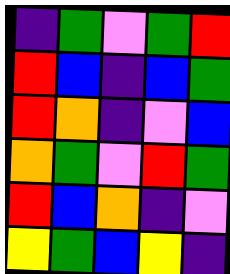[["indigo", "green", "violet", "green", "red"], ["red", "blue", "indigo", "blue", "green"], ["red", "orange", "indigo", "violet", "blue"], ["orange", "green", "violet", "red", "green"], ["red", "blue", "orange", "indigo", "violet"], ["yellow", "green", "blue", "yellow", "indigo"]]